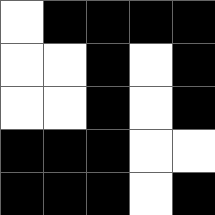[["white", "black", "black", "black", "black"], ["white", "white", "black", "white", "black"], ["white", "white", "black", "white", "black"], ["black", "black", "black", "white", "white"], ["black", "black", "black", "white", "black"]]